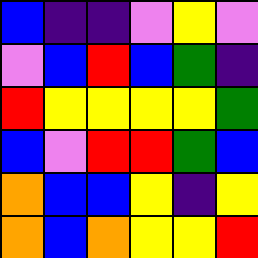[["blue", "indigo", "indigo", "violet", "yellow", "violet"], ["violet", "blue", "red", "blue", "green", "indigo"], ["red", "yellow", "yellow", "yellow", "yellow", "green"], ["blue", "violet", "red", "red", "green", "blue"], ["orange", "blue", "blue", "yellow", "indigo", "yellow"], ["orange", "blue", "orange", "yellow", "yellow", "red"]]